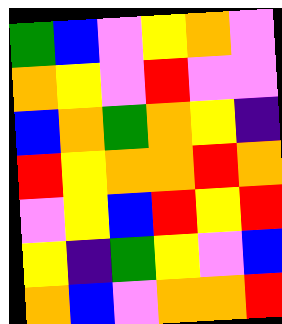[["green", "blue", "violet", "yellow", "orange", "violet"], ["orange", "yellow", "violet", "red", "violet", "violet"], ["blue", "orange", "green", "orange", "yellow", "indigo"], ["red", "yellow", "orange", "orange", "red", "orange"], ["violet", "yellow", "blue", "red", "yellow", "red"], ["yellow", "indigo", "green", "yellow", "violet", "blue"], ["orange", "blue", "violet", "orange", "orange", "red"]]